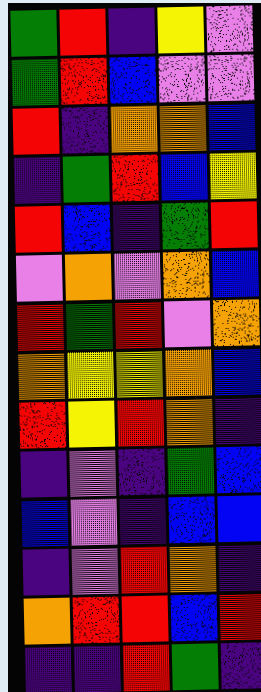[["green", "red", "indigo", "yellow", "violet"], ["green", "red", "blue", "violet", "violet"], ["red", "indigo", "orange", "orange", "blue"], ["indigo", "green", "red", "blue", "yellow"], ["red", "blue", "indigo", "green", "red"], ["violet", "orange", "violet", "orange", "blue"], ["red", "green", "red", "violet", "orange"], ["orange", "yellow", "yellow", "orange", "blue"], ["red", "yellow", "red", "orange", "indigo"], ["indigo", "violet", "indigo", "green", "blue"], ["blue", "violet", "indigo", "blue", "blue"], ["indigo", "violet", "red", "orange", "indigo"], ["orange", "red", "red", "blue", "red"], ["indigo", "indigo", "red", "green", "indigo"]]